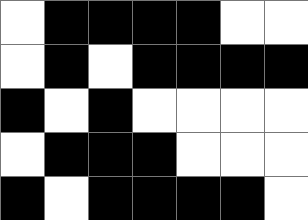[["white", "black", "black", "black", "black", "white", "white"], ["white", "black", "white", "black", "black", "black", "black"], ["black", "white", "black", "white", "white", "white", "white"], ["white", "black", "black", "black", "white", "white", "white"], ["black", "white", "black", "black", "black", "black", "white"]]